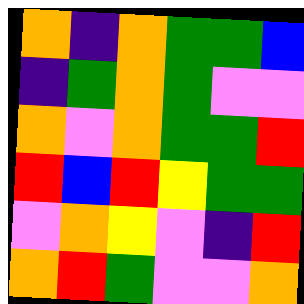[["orange", "indigo", "orange", "green", "green", "blue"], ["indigo", "green", "orange", "green", "violet", "violet"], ["orange", "violet", "orange", "green", "green", "red"], ["red", "blue", "red", "yellow", "green", "green"], ["violet", "orange", "yellow", "violet", "indigo", "red"], ["orange", "red", "green", "violet", "violet", "orange"]]